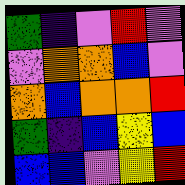[["green", "indigo", "violet", "red", "violet"], ["violet", "orange", "orange", "blue", "violet"], ["orange", "blue", "orange", "orange", "red"], ["green", "indigo", "blue", "yellow", "blue"], ["blue", "blue", "violet", "yellow", "red"]]